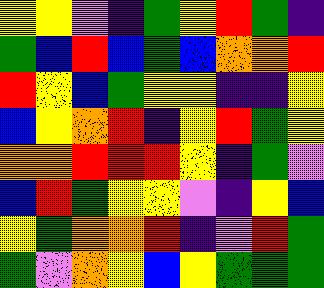[["yellow", "yellow", "violet", "indigo", "green", "yellow", "red", "green", "indigo"], ["green", "blue", "red", "blue", "green", "blue", "orange", "orange", "red"], ["red", "yellow", "blue", "green", "yellow", "yellow", "indigo", "indigo", "yellow"], ["blue", "yellow", "orange", "red", "indigo", "yellow", "red", "green", "yellow"], ["orange", "orange", "red", "red", "red", "yellow", "indigo", "green", "violet"], ["blue", "red", "green", "yellow", "yellow", "violet", "indigo", "yellow", "blue"], ["yellow", "green", "orange", "orange", "red", "indigo", "violet", "red", "green"], ["green", "violet", "orange", "yellow", "blue", "yellow", "green", "green", "green"]]